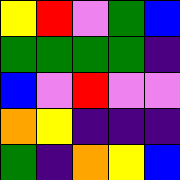[["yellow", "red", "violet", "green", "blue"], ["green", "green", "green", "green", "indigo"], ["blue", "violet", "red", "violet", "violet"], ["orange", "yellow", "indigo", "indigo", "indigo"], ["green", "indigo", "orange", "yellow", "blue"]]